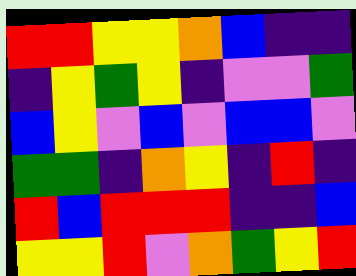[["red", "red", "yellow", "yellow", "orange", "blue", "indigo", "indigo"], ["indigo", "yellow", "green", "yellow", "indigo", "violet", "violet", "green"], ["blue", "yellow", "violet", "blue", "violet", "blue", "blue", "violet"], ["green", "green", "indigo", "orange", "yellow", "indigo", "red", "indigo"], ["red", "blue", "red", "red", "red", "indigo", "indigo", "blue"], ["yellow", "yellow", "red", "violet", "orange", "green", "yellow", "red"]]